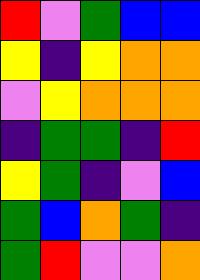[["red", "violet", "green", "blue", "blue"], ["yellow", "indigo", "yellow", "orange", "orange"], ["violet", "yellow", "orange", "orange", "orange"], ["indigo", "green", "green", "indigo", "red"], ["yellow", "green", "indigo", "violet", "blue"], ["green", "blue", "orange", "green", "indigo"], ["green", "red", "violet", "violet", "orange"]]